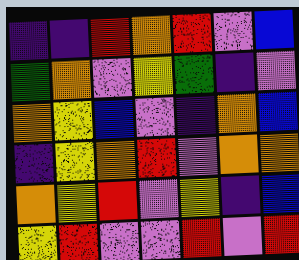[["indigo", "indigo", "red", "orange", "red", "violet", "blue"], ["green", "orange", "violet", "yellow", "green", "indigo", "violet"], ["orange", "yellow", "blue", "violet", "indigo", "orange", "blue"], ["indigo", "yellow", "orange", "red", "violet", "orange", "orange"], ["orange", "yellow", "red", "violet", "yellow", "indigo", "blue"], ["yellow", "red", "violet", "violet", "red", "violet", "red"]]